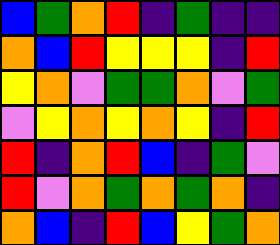[["blue", "green", "orange", "red", "indigo", "green", "indigo", "indigo"], ["orange", "blue", "red", "yellow", "yellow", "yellow", "indigo", "red"], ["yellow", "orange", "violet", "green", "green", "orange", "violet", "green"], ["violet", "yellow", "orange", "yellow", "orange", "yellow", "indigo", "red"], ["red", "indigo", "orange", "red", "blue", "indigo", "green", "violet"], ["red", "violet", "orange", "green", "orange", "green", "orange", "indigo"], ["orange", "blue", "indigo", "red", "blue", "yellow", "green", "orange"]]